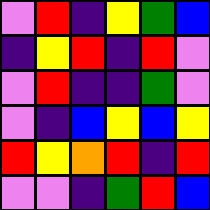[["violet", "red", "indigo", "yellow", "green", "blue"], ["indigo", "yellow", "red", "indigo", "red", "violet"], ["violet", "red", "indigo", "indigo", "green", "violet"], ["violet", "indigo", "blue", "yellow", "blue", "yellow"], ["red", "yellow", "orange", "red", "indigo", "red"], ["violet", "violet", "indigo", "green", "red", "blue"]]